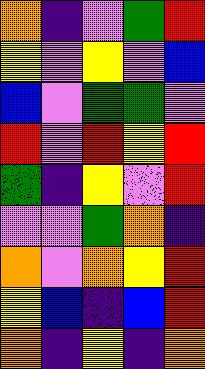[["orange", "indigo", "violet", "green", "red"], ["yellow", "violet", "yellow", "violet", "blue"], ["blue", "violet", "green", "green", "violet"], ["red", "violet", "red", "yellow", "red"], ["green", "indigo", "yellow", "violet", "red"], ["violet", "violet", "green", "orange", "indigo"], ["orange", "violet", "orange", "yellow", "red"], ["yellow", "blue", "indigo", "blue", "red"], ["orange", "indigo", "yellow", "indigo", "orange"]]